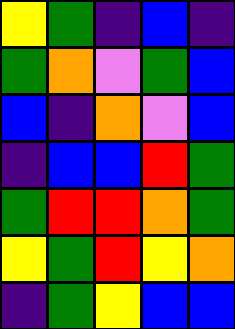[["yellow", "green", "indigo", "blue", "indigo"], ["green", "orange", "violet", "green", "blue"], ["blue", "indigo", "orange", "violet", "blue"], ["indigo", "blue", "blue", "red", "green"], ["green", "red", "red", "orange", "green"], ["yellow", "green", "red", "yellow", "orange"], ["indigo", "green", "yellow", "blue", "blue"]]